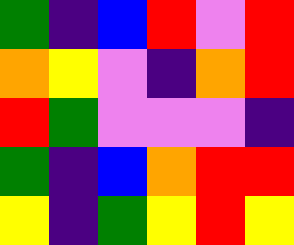[["green", "indigo", "blue", "red", "violet", "red"], ["orange", "yellow", "violet", "indigo", "orange", "red"], ["red", "green", "violet", "violet", "violet", "indigo"], ["green", "indigo", "blue", "orange", "red", "red"], ["yellow", "indigo", "green", "yellow", "red", "yellow"]]